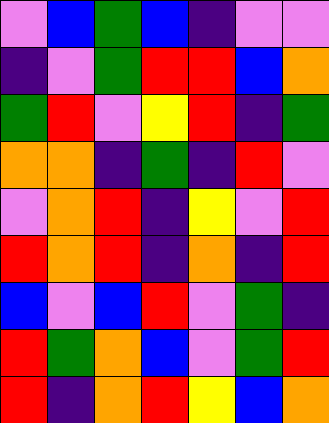[["violet", "blue", "green", "blue", "indigo", "violet", "violet"], ["indigo", "violet", "green", "red", "red", "blue", "orange"], ["green", "red", "violet", "yellow", "red", "indigo", "green"], ["orange", "orange", "indigo", "green", "indigo", "red", "violet"], ["violet", "orange", "red", "indigo", "yellow", "violet", "red"], ["red", "orange", "red", "indigo", "orange", "indigo", "red"], ["blue", "violet", "blue", "red", "violet", "green", "indigo"], ["red", "green", "orange", "blue", "violet", "green", "red"], ["red", "indigo", "orange", "red", "yellow", "blue", "orange"]]